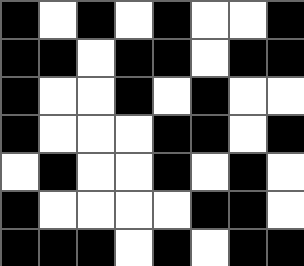[["black", "white", "black", "white", "black", "white", "white", "black"], ["black", "black", "white", "black", "black", "white", "black", "black"], ["black", "white", "white", "black", "white", "black", "white", "white"], ["black", "white", "white", "white", "black", "black", "white", "black"], ["white", "black", "white", "white", "black", "white", "black", "white"], ["black", "white", "white", "white", "white", "black", "black", "white"], ["black", "black", "black", "white", "black", "white", "black", "black"]]